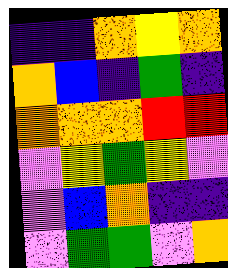[["indigo", "indigo", "orange", "yellow", "orange"], ["orange", "blue", "indigo", "green", "indigo"], ["orange", "orange", "orange", "red", "red"], ["violet", "yellow", "green", "yellow", "violet"], ["violet", "blue", "orange", "indigo", "indigo"], ["violet", "green", "green", "violet", "orange"]]